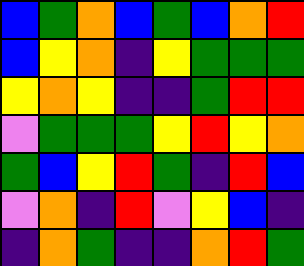[["blue", "green", "orange", "blue", "green", "blue", "orange", "red"], ["blue", "yellow", "orange", "indigo", "yellow", "green", "green", "green"], ["yellow", "orange", "yellow", "indigo", "indigo", "green", "red", "red"], ["violet", "green", "green", "green", "yellow", "red", "yellow", "orange"], ["green", "blue", "yellow", "red", "green", "indigo", "red", "blue"], ["violet", "orange", "indigo", "red", "violet", "yellow", "blue", "indigo"], ["indigo", "orange", "green", "indigo", "indigo", "orange", "red", "green"]]